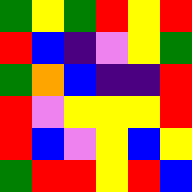[["green", "yellow", "green", "red", "yellow", "red"], ["red", "blue", "indigo", "violet", "yellow", "green"], ["green", "orange", "blue", "indigo", "indigo", "red"], ["red", "violet", "yellow", "yellow", "yellow", "red"], ["red", "blue", "violet", "yellow", "blue", "yellow"], ["green", "red", "red", "yellow", "red", "blue"]]